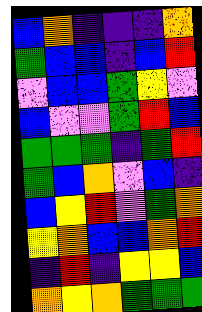[["blue", "orange", "indigo", "indigo", "indigo", "orange"], ["green", "blue", "blue", "indigo", "blue", "red"], ["violet", "blue", "blue", "green", "yellow", "violet"], ["blue", "violet", "violet", "green", "red", "blue"], ["green", "green", "green", "indigo", "green", "red"], ["green", "blue", "orange", "violet", "blue", "indigo"], ["blue", "yellow", "red", "violet", "green", "orange"], ["yellow", "orange", "blue", "blue", "orange", "red"], ["indigo", "red", "indigo", "yellow", "yellow", "blue"], ["orange", "yellow", "orange", "green", "green", "green"]]